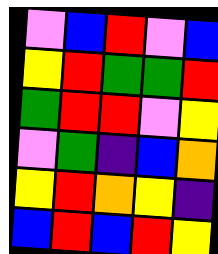[["violet", "blue", "red", "violet", "blue"], ["yellow", "red", "green", "green", "red"], ["green", "red", "red", "violet", "yellow"], ["violet", "green", "indigo", "blue", "orange"], ["yellow", "red", "orange", "yellow", "indigo"], ["blue", "red", "blue", "red", "yellow"]]